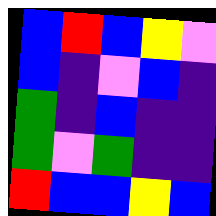[["blue", "red", "blue", "yellow", "violet"], ["blue", "indigo", "violet", "blue", "indigo"], ["green", "indigo", "blue", "indigo", "indigo"], ["green", "violet", "green", "indigo", "indigo"], ["red", "blue", "blue", "yellow", "blue"]]